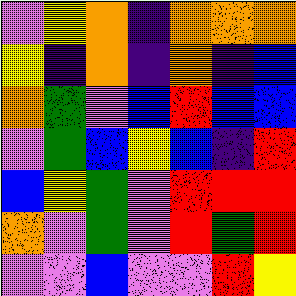[["violet", "yellow", "orange", "indigo", "orange", "orange", "orange"], ["yellow", "indigo", "orange", "indigo", "orange", "indigo", "blue"], ["orange", "green", "violet", "blue", "red", "blue", "blue"], ["violet", "green", "blue", "yellow", "blue", "indigo", "red"], ["blue", "yellow", "green", "violet", "red", "red", "red"], ["orange", "violet", "green", "violet", "red", "green", "red"], ["violet", "violet", "blue", "violet", "violet", "red", "yellow"]]